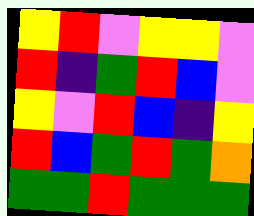[["yellow", "red", "violet", "yellow", "yellow", "violet"], ["red", "indigo", "green", "red", "blue", "violet"], ["yellow", "violet", "red", "blue", "indigo", "yellow"], ["red", "blue", "green", "red", "green", "orange"], ["green", "green", "red", "green", "green", "green"]]